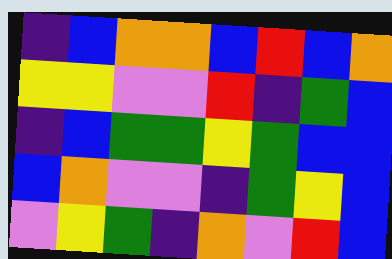[["indigo", "blue", "orange", "orange", "blue", "red", "blue", "orange"], ["yellow", "yellow", "violet", "violet", "red", "indigo", "green", "blue"], ["indigo", "blue", "green", "green", "yellow", "green", "blue", "blue"], ["blue", "orange", "violet", "violet", "indigo", "green", "yellow", "blue"], ["violet", "yellow", "green", "indigo", "orange", "violet", "red", "blue"]]